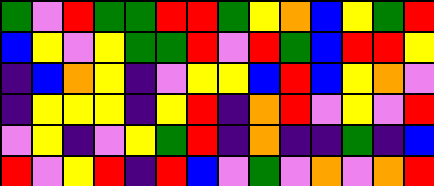[["green", "violet", "red", "green", "green", "red", "red", "green", "yellow", "orange", "blue", "yellow", "green", "red"], ["blue", "yellow", "violet", "yellow", "green", "green", "red", "violet", "red", "green", "blue", "red", "red", "yellow"], ["indigo", "blue", "orange", "yellow", "indigo", "violet", "yellow", "yellow", "blue", "red", "blue", "yellow", "orange", "violet"], ["indigo", "yellow", "yellow", "yellow", "indigo", "yellow", "red", "indigo", "orange", "red", "violet", "yellow", "violet", "red"], ["violet", "yellow", "indigo", "violet", "yellow", "green", "red", "indigo", "orange", "indigo", "indigo", "green", "indigo", "blue"], ["red", "violet", "yellow", "red", "indigo", "red", "blue", "violet", "green", "violet", "orange", "violet", "orange", "red"]]